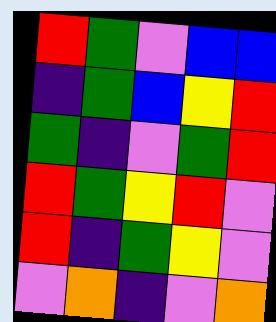[["red", "green", "violet", "blue", "blue"], ["indigo", "green", "blue", "yellow", "red"], ["green", "indigo", "violet", "green", "red"], ["red", "green", "yellow", "red", "violet"], ["red", "indigo", "green", "yellow", "violet"], ["violet", "orange", "indigo", "violet", "orange"]]